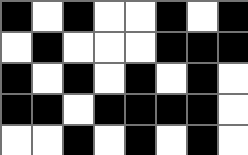[["black", "white", "black", "white", "white", "black", "white", "black"], ["white", "black", "white", "white", "white", "black", "black", "black"], ["black", "white", "black", "white", "black", "white", "black", "white"], ["black", "black", "white", "black", "black", "black", "black", "white"], ["white", "white", "black", "white", "black", "white", "black", "white"]]